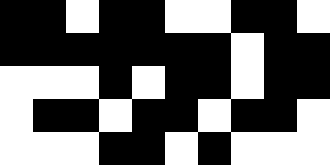[["black", "black", "white", "black", "black", "white", "white", "black", "black", "white"], ["black", "black", "black", "black", "black", "black", "black", "white", "black", "black"], ["white", "white", "white", "black", "white", "black", "black", "white", "black", "black"], ["white", "black", "black", "white", "black", "black", "white", "black", "black", "white"], ["white", "white", "white", "black", "black", "white", "black", "white", "white", "white"]]